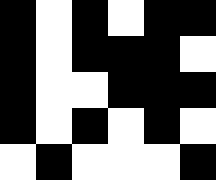[["black", "white", "black", "white", "black", "black"], ["black", "white", "black", "black", "black", "white"], ["black", "white", "white", "black", "black", "black"], ["black", "white", "black", "white", "black", "white"], ["white", "black", "white", "white", "white", "black"]]